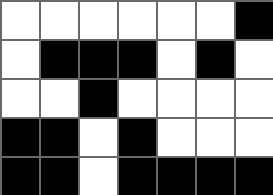[["white", "white", "white", "white", "white", "white", "black"], ["white", "black", "black", "black", "white", "black", "white"], ["white", "white", "black", "white", "white", "white", "white"], ["black", "black", "white", "black", "white", "white", "white"], ["black", "black", "white", "black", "black", "black", "black"]]